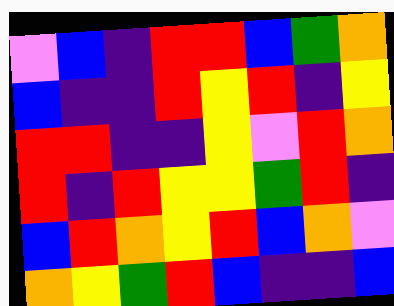[["violet", "blue", "indigo", "red", "red", "blue", "green", "orange"], ["blue", "indigo", "indigo", "red", "yellow", "red", "indigo", "yellow"], ["red", "red", "indigo", "indigo", "yellow", "violet", "red", "orange"], ["red", "indigo", "red", "yellow", "yellow", "green", "red", "indigo"], ["blue", "red", "orange", "yellow", "red", "blue", "orange", "violet"], ["orange", "yellow", "green", "red", "blue", "indigo", "indigo", "blue"]]